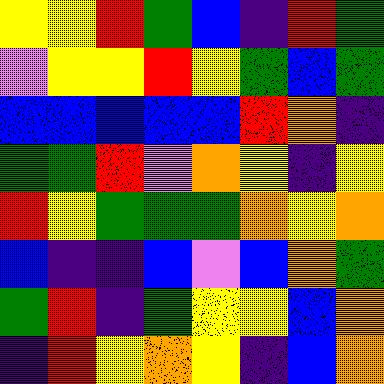[["yellow", "yellow", "red", "green", "blue", "indigo", "red", "green"], ["violet", "yellow", "yellow", "red", "yellow", "green", "blue", "green"], ["blue", "blue", "blue", "blue", "blue", "red", "orange", "indigo"], ["green", "green", "red", "violet", "orange", "yellow", "indigo", "yellow"], ["red", "yellow", "green", "green", "green", "orange", "yellow", "orange"], ["blue", "indigo", "indigo", "blue", "violet", "blue", "orange", "green"], ["green", "red", "indigo", "green", "yellow", "yellow", "blue", "orange"], ["indigo", "red", "yellow", "orange", "yellow", "indigo", "blue", "orange"]]